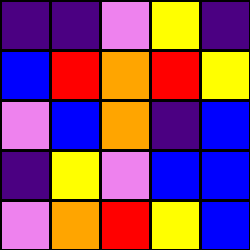[["indigo", "indigo", "violet", "yellow", "indigo"], ["blue", "red", "orange", "red", "yellow"], ["violet", "blue", "orange", "indigo", "blue"], ["indigo", "yellow", "violet", "blue", "blue"], ["violet", "orange", "red", "yellow", "blue"]]